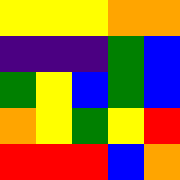[["yellow", "yellow", "yellow", "orange", "orange"], ["indigo", "indigo", "indigo", "green", "blue"], ["green", "yellow", "blue", "green", "blue"], ["orange", "yellow", "green", "yellow", "red"], ["red", "red", "red", "blue", "orange"]]